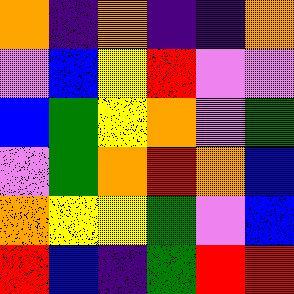[["orange", "indigo", "orange", "indigo", "indigo", "orange"], ["violet", "blue", "yellow", "red", "violet", "violet"], ["blue", "green", "yellow", "orange", "violet", "green"], ["violet", "green", "orange", "red", "orange", "blue"], ["orange", "yellow", "yellow", "green", "violet", "blue"], ["red", "blue", "indigo", "green", "red", "red"]]